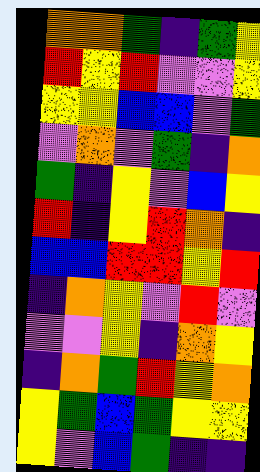[["orange", "orange", "green", "indigo", "green", "yellow"], ["red", "yellow", "red", "violet", "violet", "yellow"], ["yellow", "yellow", "blue", "blue", "violet", "green"], ["violet", "orange", "violet", "green", "indigo", "orange"], ["green", "indigo", "yellow", "violet", "blue", "yellow"], ["red", "indigo", "yellow", "red", "orange", "indigo"], ["blue", "blue", "red", "red", "yellow", "red"], ["indigo", "orange", "yellow", "violet", "red", "violet"], ["violet", "violet", "yellow", "indigo", "orange", "yellow"], ["indigo", "orange", "green", "red", "yellow", "orange"], ["yellow", "green", "blue", "green", "yellow", "yellow"], ["yellow", "violet", "blue", "green", "indigo", "indigo"]]